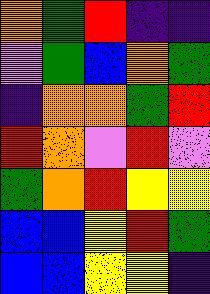[["orange", "green", "red", "indigo", "indigo"], ["violet", "green", "blue", "orange", "green"], ["indigo", "orange", "orange", "green", "red"], ["red", "orange", "violet", "red", "violet"], ["green", "orange", "red", "yellow", "yellow"], ["blue", "blue", "yellow", "red", "green"], ["blue", "blue", "yellow", "yellow", "indigo"]]